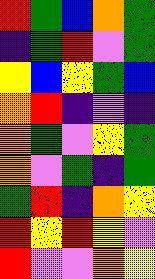[["red", "green", "blue", "orange", "green"], ["indigo", "green", "red", "violet", "green"], ["yellow", "blue", "yellow", "green", "blue"], ["orange", "red", "indigo", "violet", "indigo"], ["orange", "green", "violet", "yellow", "green"], ["orange", "violet", "green", "indigo", "green"], ["green", "red", "indigo", "orange", "yellow"], ["red", "yellow", "red", "yellow", "violet"], ["red", "violet", "violet", "orange", "yellow"]]